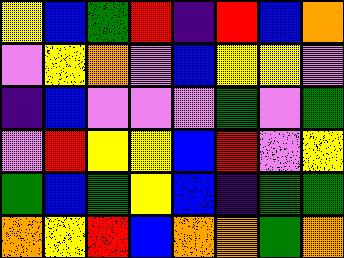[["yellow", "blue", "green", "red", "indigo", "red", "blue", "orange"], ["violet", "yellow", "orange", "violet", "blue", "yellow", "yellow", "violet"], ["indigo", "blue", "violet", "violet", "violet", "green", "violet", "green"], ["violet", "red", "yellow", "yellow", "blue", "red", "violet", "yellow"], ["green", "blue", "green", "yellow", "blue", "indigo", "green", "green"], ["orange", "yellow", "red", "blue", "orange", "orange", "green", "orange"]]